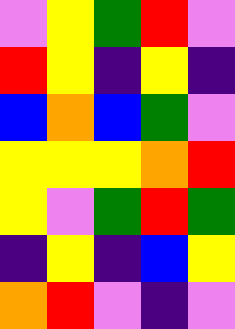[["violet", "yellow", "green", "red", "violet"], ["red", "yellow", "indigo", "yellow", "indigo"], ["blue", "orange", "blue", "green", "violet"], ["yellow", "yellow", "yellow", "orange", "red"], ["yellow", "violet", "green", "red", "green"], ["indigo", "yellow", "indigo", "blue", "yellow"], ["orange", "red", "violet", "indigo", "violet"]]